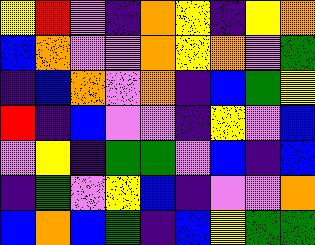[["yellow", "red", "violet", "indigo", "orange", "yellow", "indigo", "yellow", "orange"], ["blue", "orange", "violet", "violet", "orange", "yellow", "orange", "violet", "green"], ["indigo", "blue", "orange", "violet", "orange", "indigo", "blue", "green", "yellow"], ["red", "indigo", "blue", "violet", "violet", "indigo", "yellow", "violet", "blue"], ["violet", "yellow", "indigo", "green", "green", "violet", "blue", "indigo", "blue"], ["indigo", "green", "violet", "yellow", "blue", "indigo", "violet", "violet", "orange"], ["blue", "orange", "blue", "green", "indigo", "blue", "yellow", "green", "green"]]